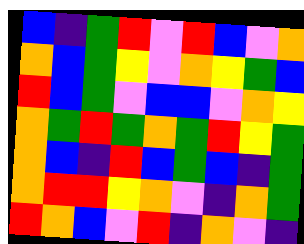[["blue", "indigo", "green", "red", "violet", "red", "blue", "violet", "orange"], ["orange", "blue", "green", "yellow", "violet", "orange", "yellow", "green", "blue"], ["red", "blue", "green", "violet", "blue", "blue", "violet", "orange", "yellow"], ["orange", "green", "red", "green", "orange", "green", "red", "yellow", "green"], ["orange", "blue", "indigo", "red", "blue", "green", "blue", "indigo", "green"], ["orange", "red", "red", "yellow", "orange", "violet", "indigo", "orange", "green"], ["red", "orange", "blue", "violet", "red", "indigo", "orange", "violet", "indigo"]]